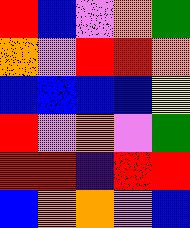[["red", "blue", "violet", "orange", "green"], ["orange", "violet", "red", "red", "orange"], ["blue", "blue", "blue", "blue", "yellow"], ["red", "violet", "orange", "violet", "green"], ["red", "red", "indigo", "red", "red"], ["blue", "orange", "orange", "violet", "blue"]]